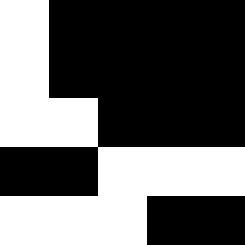[["white", "black", "black", "black", "black"], ["white", "black", "black", "black", "black"], ["white", "white", "black", "black", "black"], ["black", "black", "white", "white", "white"], ["white", "white", "white", "black", "black"]]